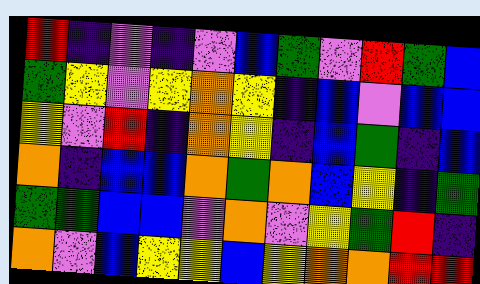[["red", "indigo", "violet", "indigo", "violet", "blue", "green", "violet", "red", "green", "blue"], ["green", "yellow", "violet", "yellow", "orange", "yellow", "indigo", "blue", "violet", "blue", "blue"], ["yellow", "violet", "red", "indigo", "orange", "yellow", "indigo", "blue", "green", "indigo", "blue"], ["orange", "indigo", "blue", "blue", "orange", "green", "orange", "blue", "yellow", "indigo", "green"], ["green", "green", "blue", "blue", "violet", "orange", "violet", "yellow", "green", "red", "indigo"], ["orange", "violet", "blue", "yellow", "yellow", "blue", "yellow", "orange", "orange", "red", "red"]]